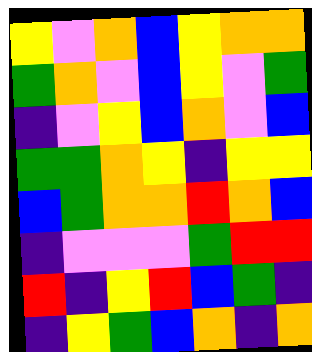[["yellow", "violet", "orange", "blue", "yellow", "orange", "orange"], ["green", "orange", "violet", "blue", "yellow", "violet", "green"], ["indigo", "violet", "yellow", "blue", "orange", "violet", "blue"], ["green", "green", "orange", "yellow", "indigo", "yellow", "yellow"], ["blue", "green", "orange", "orange", "red", "orange", "blue"], ["indigo", "violet", "violet", "violet", "green", "red", "red"], ["red", "indigo", "yellow", "red", "blue", "green", "indigo"], ["indigo", "yellow", "green", "blue", "orange", "indigo", "orange"]]